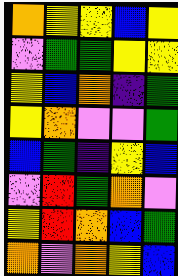[["orange", "yellow", "yellow", "blue", "yellow"], ["violet", "green", "green", "yellow", "yellow"], ["yellow", "blue", "orange", "indigo", "green"], ["yellow", "orange", "violet", "violet", "green"], ["blue", "green", "indigo", "yellow", "blue"], ["violet", "red", "green", "orange", "violet"], ["yellow", "red", "orange", "blue", "green"], ["orange", "violet", "orange", "yellow", "blue"]]